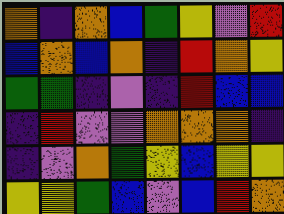[["orange", "indigo", "orange", "blue", "green", "yellow", "violet", "red"], ["blue", "orange", "blue", "orange", "indigo", "red", "orange", "yellow"], ["green", "green", "indigo", "violet", "indigo", "red", "blue", "blue"], ["indigo", "red", "violet", "violet", "orange", "orange", "orange", "indigo"], ["indigo", "violet", "orange", "green", "yellow", "blue", "yellow", "yellow"], ["yellow", "yellow", "green", "blue", "violet", "blue", "red", "orange"]]